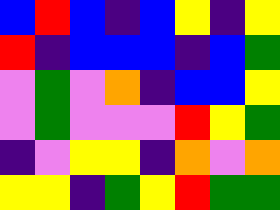[["blue", "red", "blue", "indigo", "blue", "yellow", "indigo", "yellow"], ["red", "indigo", "blue", "blue", "blue", "indigo", "blue", "green"], ["violet", "green", "violet", "orange", "indigo", "blue", "blue", "yellow"], ["violet", "green", "violet", "violet", "violet", "red", "yellow", "green"], ["indigo", "violet", "yellow", "yellow", "indigo", "orange", "violet", "orange"], ["yellow", "yellow", "indigo", "green", "yellow", "red", "green", "green"]]